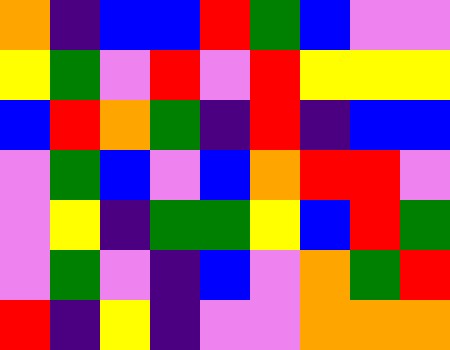[["orange", "indigo", "blue", "blue", "red", "green", "blue", "violet", "violet"], ["yellow", "green", "violet", "red", "violet", "red", "yellow", "yellow", "yellow"], ["blue", "red", "orange", "green", "indigo", "red", "indigo", "blue", "blue"], ["violet", "green", "blue", "violet", "blue", "orange", "red", "red", "violet"], ["violet", "yellow", "indigo", "green", "green", "yellow", "blue", "red", "green"], ["violet", "green", "violet", "indigo", "blue", "violet", "orange", "green", "red"], ["red", "indigo", "yellow", "indigo", "violet", "violet", "orange", "orange", "orange"]]